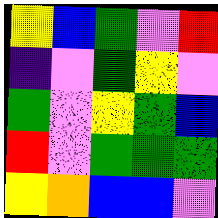[["yellow", "blue", "green", "violet", "red"], ["indigo", "violet", "green", "yellow", "violet"], ["green", "violet", "yellow", "green", "blue"], ["red", "violet", "green", "green", "green"], ["yellow", "orange", "blue", "blue", "violet"]]